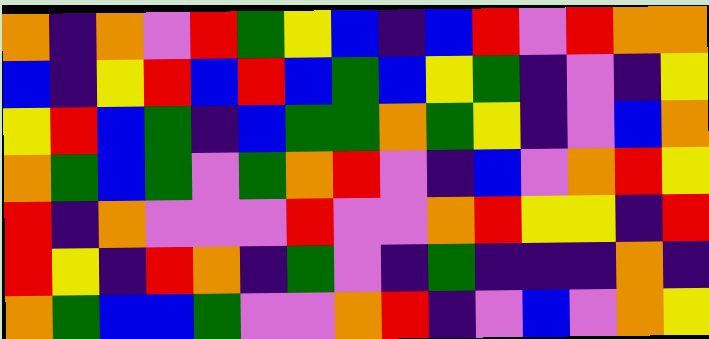[["orange", "indigo", "orange", "violet", "red", "green", "yellow", "blue", "indigo", "blue", "red", "violet", "red", "orange", "orange"], ["blue", "indigo", "yellow", "red", "blue", "red", "blue", "green", "blue", "yellow", "green", "indigo", "violet", "indigo", "yellow"], ["yellow", "red", "blue", "green", "indigo", "blue", "green", "green", "orange", "green", "yellow", "indigo", "violet", "blue", "orange"], ["orange", "green", "blue", "green", "violet", "green", "orange", "red", "violet", "indigo", "blue", "violet", "orange", "red", "yellow"], ["red", "indigo", "orange", "violet", "violet", "violet", "red", "violet", "violet", "orange", "red", "yellow", "yellow", "indigo", "red"], ["red", "yellow", "indigo", "red", "orange", "indigo", "green", "violet", "indigo", "green", "indigo", "indigo", "indigo", "orange", "indigo"], ["orange", "green", "blue", "blue", "green", "violet", "violet", "orange", "red", "indigo", "violet", "blue", "violet", "orange", "yellow"]]